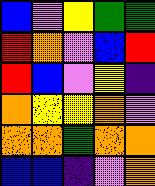[["blue", "violet", "yellow", "green", "green"], ["red", "orange", "violet", "blue", "red"], ["red", "blue", "violet", "yellow", "indigo"], ["orange", "yellow", "yellow", "orange", "violet"], ["orange", "orange", "green", "orange", "orange"], ["blue", "blue", "indigo", "violet", "orange"]]